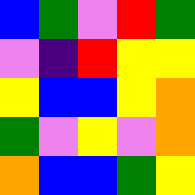[["blue", "green", "violet", "red", "green"], ["violet", "indigo", "red", "yellow", "yellow"], ["yellow", "blue", "blue", "yellow", "orange"], ["green", "violet", "yellow", "violet", "orange"], ["orange", "blue", "blue", "green", "yellow"]]